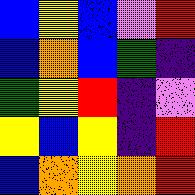[["blue", "yellow", "blue", "violet", "red"], ["blue", "orange", "blue", "green", "indigo"], ["green", "yellow", "red", "indigo", "violet"], ["yellow", "blue", "yellow", "indigo", "red"], ["blue", "orange", "yellow", "orange", "red"]]